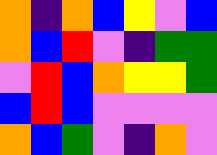[["orange", "indigo", "orange", "blue", "yellow", "violet", "blue"], ["orange", "blue", "red", "violet", "indigo", "green", "green"], ["violet", "red", "blue", "orange", "yellow", "yellow", "green"], ["blue", "red", "blue", "violet", "violet", "violet", "violet"], ["orange", "blue", "green", "violet", "indigo", "orange", "violet"]]